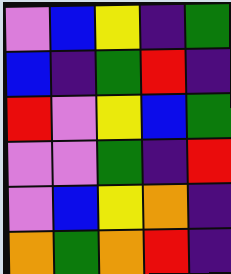[["violet", "blue", "yellow", "indigo", "green"], ["blue", "indigo", "green", "red", "indigo"], ["red", "violet", "yellow", "blue", "green"], ["violet", "violet", "green", "indigo", "red"], ["violet", "blue", "yellow", "orange", "indigo"], ["orange", "green", "orange", "red", "indigo"]]